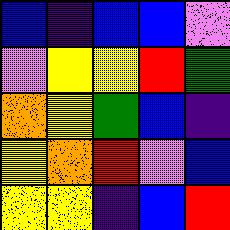[["blue", "indigo", "blue", "blue", "violet"], ["violet", "yellow", "yellow", "red", "green"], ["orange", "yellow", "green", "blue", "indigo"], ["yellow", "orange", "red", "violet", "blue"], ["yellow", "yellow", "indigo", "blue", "red"]]